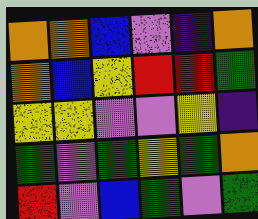[["orange", "orange", "blue", "violet", "indigo", "orange"], ["orange", "blue", "yellow", "red", "red", "green"], ["yellow", "yellow", "violet", "violet", "yellow", "indigo"], ["green", "violet", "green", "yellow", "green", "orange"], ["red", "violet", "blue", "green", "violet", "green"]]